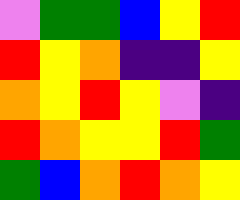[["violet", "green", "green", "blue", "yellow", "red"], ["red", "yellow", "orange", "indigo", "indigo", "yellow"], ["orange", "yellow", "red", "yellow", "violet", "indigo"], ["red", "orange", "yellow", "yellow", "red", "green"], ["green", "blue", "orange", "red", "orange", "yellow"]]